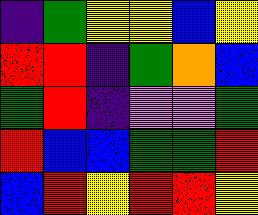[["indigo", "green", "yellow", "yellow", "blue", "yellow"], ["red", "red", "indigo", "green", "orange", "blue"], ["green", "red", "indigo", "violet", "violet", "green"], ["red", "blue", "blue", "green", "green", "red"], ["blue", "red", "yellow", "red", "red", "yellow"]]